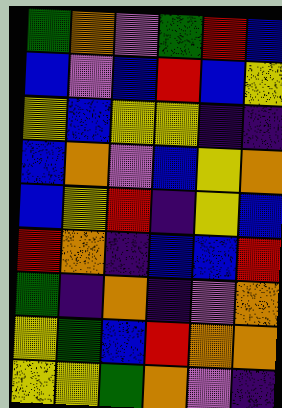[["green", "orange", "violet", "green", "red", "blue"], ["blue", "violet", "blue", "red", "blue", "yellow"], ["yellow", "blue", "yellow", "yellow", "indigo", "indigo"], ["blue", "orange", "violet", "blue", "yellow", "orange"], ["blue", "yellow", "red", "indigo", "yellow", "blue"], ["red", "orange", "indigo", "blue", "blue", "red"], ["green", "indigo", "orange", "indigo", "violet", "orange"], ["yellow", "green", "blue", "red", "orange", "orange"], ["yellow", "yellow", "green", "orange", "violet", "indigo"]]